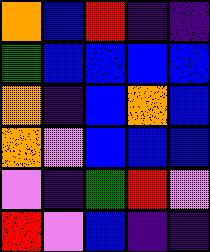[["orange", "blue", "red", "indigo", "indigo"], ["green", "blue", "blue", "blue", "blue"], ["orange", "indigo", "blue", "orange", "blue"], ["orange", "violet", "blue", "blue", "blue"], ["violet", "indigo", "green", "red", "violet"], ["red", "violet", "blue", "indigo", "indigo"]]